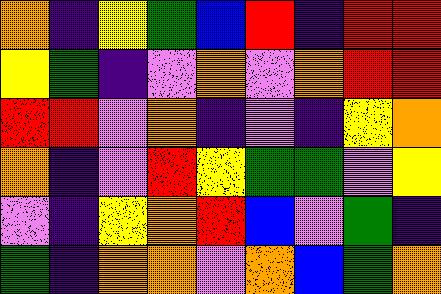[["orange", "indigo", "yellow", "green", "blue", "red", "indigo", "red", "red"], ["yellow", "green", "indigo", "violet", "orange", "violet", "orange", "red", "red"], ["red", "red", "violet", "orange", "indigo", "violet", "indigo", "yellow", "orange"], ["orange", "indigo", "violet", "red", "yellow", "green", "green", "violet", "yellow"], ["violet", "indigo", "yellow", "orange", "red", "blue", "violet", "green", "indigo"], ["green", "indigo", "orange", "orange", "violet", "orange", "blue", "green", "orange"]]